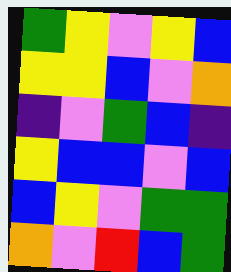[["green", "yellow", "violet", "yellow", "blue"], ["yellow", "yellow", "blue", "violet", "orange"], ["indigo", "violet", "green", "blue", "indigo"], ["yellow", "blue", "blue", "violet", "blue"], ["blue", "yellow", "violet", "green", "green"], ["orange", "violet", "red", "blue", "green"]]